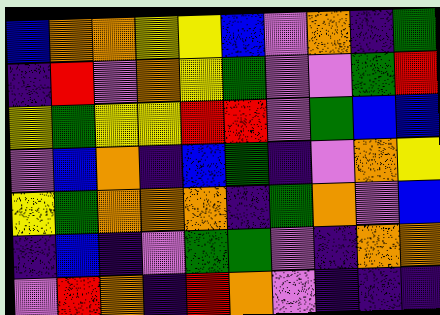[["blue", "orange", "orange", "yellow", "yellow", "blue", "violet", "orange", "indigo", "green"], ["indigo", "red", "violet", "orange", "yellow", "green", "violet", "violet", "green", "red"], ["yellow", "green", "yellow", "yellow", "red", "red", "violet", "green", "blue", "blue"], ["violet", "blue", "orange", "indigo", "blue", "green", "indigo", "violet", "orange", "yellow"], ["yellow", "green", "orange", "orange", "orange", "indigo", "green", "orange", "violet", "blue"], ["indigo", "blue", "indigo", "violet", "green", "green", "violet", "indigo", "orange", "orange"], ["violet", "red", "orange", "indigo", "red", "orange", "violet", "indigo", "indigo", "indigo"]]